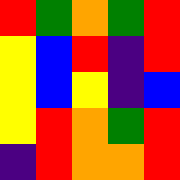[["red", "green", "orange", "green", "red"], ["yellow", "blue", "red", "indigo", "red"], ["yellow", "blue", "yellow", "indigo", "blue"], ["yellow", "red", "orange", "green", "red"], ["indigo", "red", "orange", "orange", "red"]]